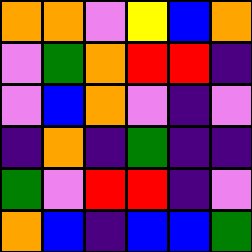[["orange", "orange", "violet", "yellow", "blue", "orange"], ["violet", "green", "orange", "red", "red", "indigo"], ["violet", "blue", "orange", "violet", "indigo", "violet"], ["indigo", "orange", "indigo", "green", "indigo", "indigo"], ["green", "violet", "red", "red", "indigo", "violet"], ["orange", "blue", "indigo", "blue", "blue", "green"]]